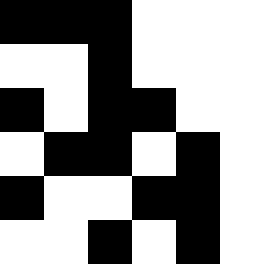[["black", "black", "black", "white", "white", "white"], ["white", "white", "black", "white", "white", "white"], ["black", "white", "black", "black", "white", "white"], ["white", "black", "black", "white", "black", "white"], ["black", "white", "white", "black", "black", "white"], ["white", "white", "black", "white", "black", "white"]]